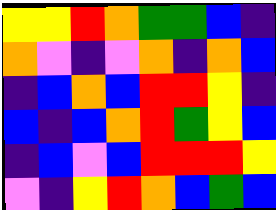[["yellow", "yellow", "red", "orange", "green", "green", "blue", "indigo"], ["orange", "violet", "indigo", "violet", "orange", "indigo", "orange", "blue"], ["indigo", "blue", "orange", "blue", "red", "red", "yellow", "indigo"], ["blue", "indigo", "blue", "orange", "red", "green", "yellow", "blue"], ["indigo", "blue", "violet", "blue", "red", "red", "red", "yellow"], ["violet", "indigo", "yellow", "red", "orange", "blue", "green", "blue"]]